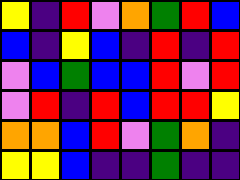[["yellow", "indigo", "red", "violet", "orange", "green", "red", "blue"], ["blue", "indigo", "yellow", "blue", "indigo", "red", "indigo", "red"], ["violet", "blue", "green", "blue", "blue", "red", "violet", "red"], ["violet", "red", "indigo", "red", "blue", "red", "red", "yellow"], ["orange", "orange", "blue", "red", "violet", "green", "orange", "indigo"], ["yellow", "yellow", "blue", "indigo", "indigo", "green", "indigo", "indigo"]]